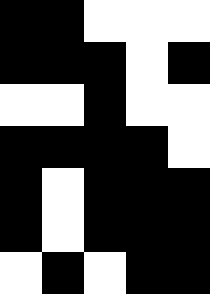[["black", "black", "white", "white", "white"], ["black", "black", "black", "white", "black"], ["white", "white", "black", "white", "white"], ["black", "black", "black", "black", "white"], ["black", "white", "black", "black", "black"], ["black", "white", "black", "black", "black"], ["white", "black", "white", "black", "black"]]